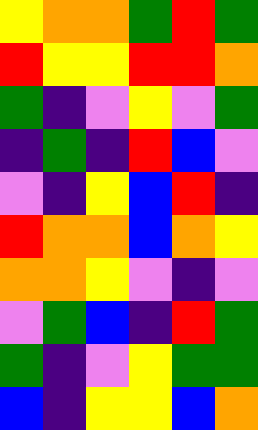[["yellow", "orange", "orange", "green", "red", "green"], ["red", "yellow", "yellow", "red", "red", "orange"], ["green", "indigo", "violet", "yellow", "violet", "green"], ["indigo", "green", "indigo", "red", "blue", "violet"], ["violet", "indigo", "yellow", "blue", "red", "indigo"], ["red", "orange", "orange", "blue", "orange", "yellow"], ["orange", "orange", "yellow", "violet", "indigo", "violet"], ["violet", "green", "blue", "indigo", "red", "green"], ["green", "indigo", "violet", "yellow", "green", "green"], ["blue", "indigo", "yellow", "yellow", "blue", "orange"]]